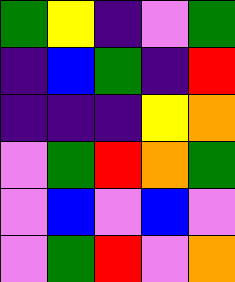[["green", "yellow", "indigo", "violet", "green"], ["indigo", "blue", "green", "indigo", "red"], ["indigo", "indigo", "indigo", "yellow", "orange"], ["violet", "green", "red", "orange", "green"], ["violet", "blue", "violet", "blue", "violet"], ["violet", "green", "red", "violet", "orange"]]